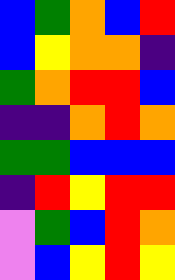[["blue", "green", "orange", "blue", "red"], ["blue", "yellow", "orange", "orange", "indigo"], ["green", "orange", "red", "red", "blue"], ["indigo", "indigo", "orange", "red", "orange"], ["green", "green", "blue", "blue", "blue"], ["indigo", "red", "yellow", "red", "red"], ["violet", "green", "blue", "red", "orange"], ["violet", "blue", "yellow", "red", "yellow"]]